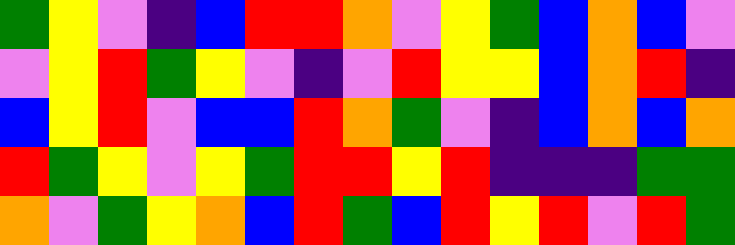[["green", "yellow", "violet", "indigo", "blue", "red", "red", "orange", "violet", "yellow", "green", "blue", "orange", "blue", "violet"], ["violet", "yellow", "red", "green", "yellow", "violet", "indigo", "violet", "red", "yellow", "yellow", "blue", "orange", "red", "indigo"], ["blue", "yellow", "red", "violet", "blue", "blue", "red", "orange", "green", "violet", "indigo", "blue", "orange", "blue", "orange"], ["red", "green", "yellow", "violet", "yellow", "green", "red", "red", "yellow", "red", "indigo", "indigo", "indigo", "green", "green"], ["orange", "violet", "green", "yellow", "orange", "blue", "red", "green", "blue", "red", "yellow", "red", "violet", "red", "green"]]